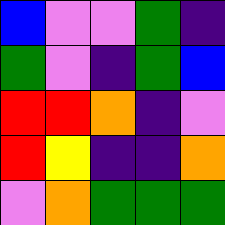[["blue", "violet", "violet", "green", "indigo"], ["green", "violet", "indigo", "green", "blue"], ["red", "red", "orange", "indigo", "violet"], ["red", "yellow", "indigo", "indigo", "orange"], ["violet", "orange", "green", "green", "green"]]